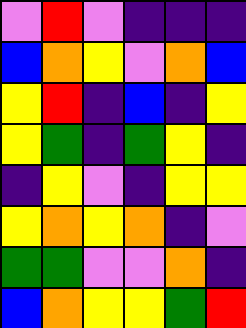[["violet", "red", "violet", "indigo", "indigo", "indigo"], ["blue", "orange", "yellow", "violet", "orange", "blue"], ["yellow", "red", "indigo", "blue", "indigo", "yellow"], ["yellow", "green", "indigo", "green", "yellow", "indigo"], ["indigo", "yellow", "violet", "indigo", "yellow", "yellow"], ["yellow", "orange", "yellow", "orange", "indigo", "violet"], ["green", "green", "violet", "violet", "orange", "indigo"], ["blue", "orange", "yellow", "yellow", "green", "red"]]